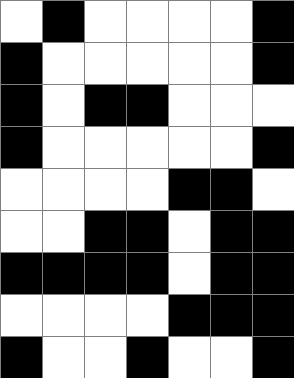[["white", "black", "white", "white", "white", "white", "black"], ["black", "white", "white", "white", "white", "white", "black"], ["black", "white", "black", "black", "white", "white", "white"], ["black", "white", "white", "white", "white", "white", "black"], ["white", "white", "white", "white", "black", "black", "white"], ["white", "white", "black", "black", "white", "black", "black"], ["black", "black", "black", "black", "white", "black", "black"], ["white", "white", "white", "white", "black", "black", "black"], ["black", "white", "white", "black", "white", "white", "black"]]